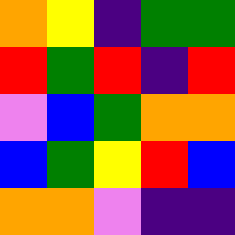[["orange", "yellow", "indigo", "green", "green"], ["red", "green", "red", "indigo", "red"], ["violet", "blue", "green", "orange", "orange"], ["blue", "green", "yellow", "red", "blue"], ["orange", "orange", "violet", "indigo", "indigo"]]